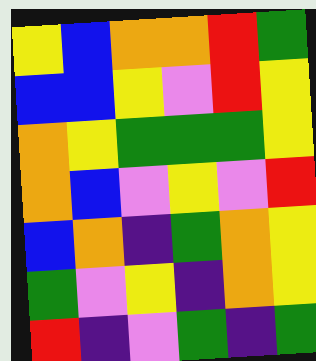[["yellow", "blue", "orange", "orange", "red", "green"], ["blue", "blue", "yellow", "violet", "red", "yellow"], ["orange", "yellow", "green", "green", "green", "yellow"], ["orange", "blue", "violet", "yellow", "violet", "red"], ["blue", "orange", "indigo", "green", "orange", "yellow"], ["green", "violet", "yellow", "indigo", "orange", "yellow"], ["red", "indigo", "violet", "green", "indigo", "green"]]